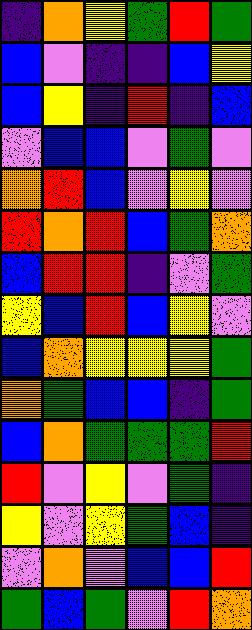[["indigo", "orange", "yellow", "green", "red", "green"], ["blue", "violet", "indigo", "indigo", "blue", "yellow"], ["blue", "yellow", "indigo", "red", "indigo", "blue"], ["violet", "blue", "blue", "violet", "green", "violet"], ["orange", "red", "blue", "violet", "yellow", "violet"], ["red", "orange", "red", "blue", "green", "orange"], ["blue", "red", "red", "indigo", "violet", "green"], ["yellow", "blue", "red", "blue", "yellow", "violet"], ["blue", "orange", "yellow", "yellow", "yellow", "green"], ["orange", "green", "blue", "blue", "indigo", "green"], ["blue", "orange", "green", "green", "green", "red"], ["red", "violet", "yellow", "violet", "green", "indigo"], ["yellow", "violet", "yellow", "green", "blue", "indigo"], ["violet", "orange", "violet", "blue", "blue", "red"], ["green", "blue", "green", "violet", "red", "orange"]]